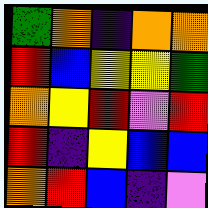[["green", "orange", "indigo", "orange", "orange"], ["red", "blue", "yellow", "yellow", "green"], ["orange", "yellow", "red", "violet", "red"], ["red", "indigo", "yellow", "blue", "blue"], ["orange", "red", "blue", "indigo", "violet"]]